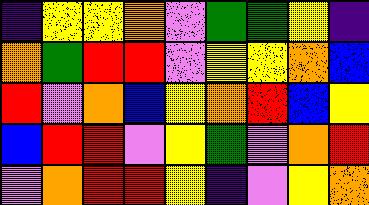[["indigo", "yellow", "yellow", "orange", "violet", "green", "green", "yellow", "indigo"], ["orange", "green", "red", "red", "violet", "yellow", "yellow", "orange", "blue"], ["red", "violet", "orange", "blue", "yellow", "orange", "red", "blue", "yellow"], ["blue", "red", "red", "violet", "yellow", "green", "violet", "orange", "red"], ["violet", "orange", "red", "red", "yellow", "indigo", "violet", "yellow", "orange"]]